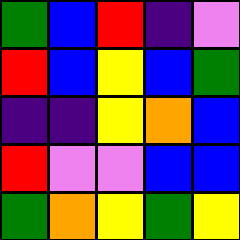[["green", "blue", "red", "indigo", "violet"], ["red", "blue", "yellow", "blue", "green"], ["indigo", "indigo", "yellow", "orange", "blue"], ["red", "violet", "violet", "blue", "blue"], ["green", "orange", "yellow", "green", "yellow"]]